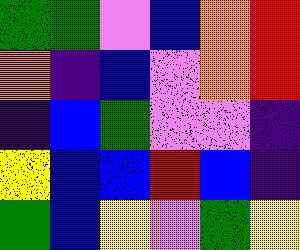[["green", "green", "violet", "blue", "orange", "red"], ["orange", "indigo", "blue", "violet", "orange", "red"], ["indigo", "blue", "green", "violet", "violet", "indigo"], ["yellow", "blue", "blue", "red", "blue", "indigo"], ["green", "blue", "yellow", "violet", "green", "yellow"]]